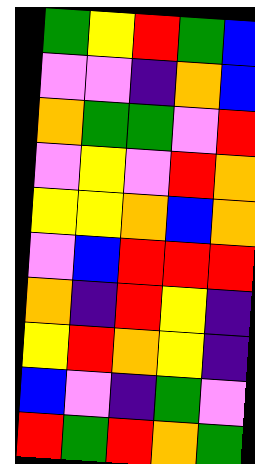[["green", "yellow", "red", "green", "blue"], ["violet", "violet", "indigo", "orange", "blue"], ["orange", "green", "green", "violet", "red"], ["violet", "yellow", "violet", "red", "orange"], ["yellow", "yellow", "orange", "blue", "orange"], ["violet", "blue", "red", "red", "red"], ["orange", "indigo", "red", "yellow", "indigo"], ["yellow", "red", "orange", "yellow", "indigo"], ["blue", "violet", "indigo", "green", "violet"], ["red", "green", "red", "orange", "green"]]